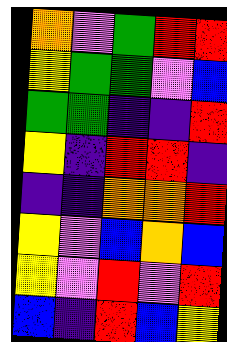[["orange", "violet", "green", "red", "red"], ["yellow", "green", "green", "violet", "blue"], ["green", "green", "indigo", "indigo", "red"], ["yellow", "indigo", "red", "red", "indigo"], ["indigo", "indigo", "orange", "orange", "red"], ["yellow", "violet", "blue", "orange", "blue"], ["yellow", "violet", "red", "violet", "red"], ["blue", "indigo", "red", "blue", "yellow"]]